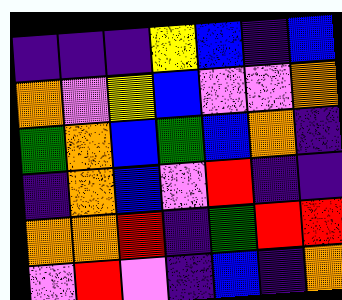[["indigo", "indigo", "indigo", "yellow", "blue", "indigo", "blue"], ["orange", "violet", "yellow", "blue", "violet", "violet", "orange"], ["green", "orange", "blue", "green", "blue", "orange", "indigo"], ["indigo", "orange", "blue", "violet", "red", "indigo", "indigo"], ["orange", "orange", "red", "indigo", "green", "red", "red"], ["violet", "red", "violet", "indigo", "blue", "indigo", "orange"]]